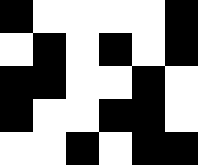[["black", "white", "white", "white", "white", "black"], ["white", "black", "white", "black", "white", "black"], ["black", "black", "white", "white", "black", "white"], ["black", "white", "white", "black", "black", "white"], ["white", "white", "black", "white", "black", "black"]]